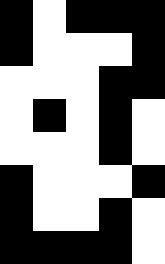[["black", "white", "black", "black", "black"], ["black", "white", "white", "white", "black"], ["white", "white", "white", "black", "black"], ["white", "black", "white", "black", "white"], ["white", "white", "white", "black", "white"], ["black", "white", "white", "white", "black"], ["black", "white", "white", "black", "white"], ["black", "black", "black", "black", "white"]]